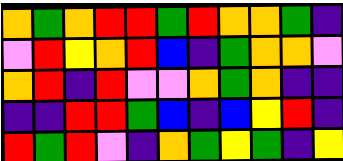[["orange", "green", "orange", "red", "red", "green", "red", "orange", "orange", "green", "indigo"], ["violet", "red", "yellow", "orange", "red", "blue", "indigo", "green", "orange", "orange", "violet"], ["orange", "red", "indigo", "red", "violet", "violet", "orange", "green", "orange", "indigo", "indigo"], ["indigo", "indigo", "red", "red", "green", "blue", "indigo", "blue", "yellow", "red", "indigo"], ["red", "green", "red", "violet", "indigo", "orange", "green", "yellow", "green", "indigo", "yellow"]]